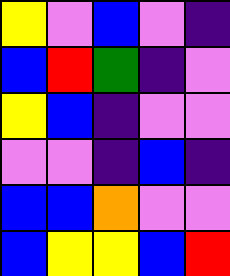[["yellow", "violet", "blue", "violet", "indigo"], ["blue", "red", "green", "indigo", "violet"], ["yellow", "blue", "indigo", "violet", "violet"], ["violet", "violet", "indigo", "blue", "indigo"], ["blue", "blue", "orange", "violet", "violet"], ["blue", "yellow", "yellow", "blue", "red"]]